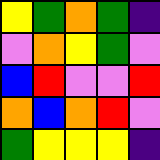[["yellow", "green", "orange", "green", "indigo"], ["violet", "orange", "yellow", "green", "violet"], ["blue", "red", "violet", "violet", "red"], ["orange", "blue", "orange", "red", "violet"], ["green", "yellow", "yellow", "yellow", "indigo"]]